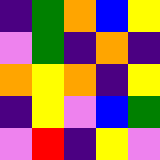[["indigo", "green", "orange", "blue", "yellow"], ["violet", "green", "indigo", "orange", "indigo"], ["orange", "yellow", "orange", "indigo", "yellow"], ["indigo", "yellow", "violet", "blue", "green"], ["violet", "red", "indigo", "yellow", "violet"]]